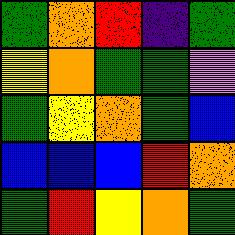[["green", "orange", "red", "indigo", "green"], ["yellow", "orange", "green", "green", "violet"], ["green", "yellow", "orange", "green", "blue"], ["blue", "blue", "blue", "red", "orange"], ["green", "red", "yellow", "orange", "green"]]